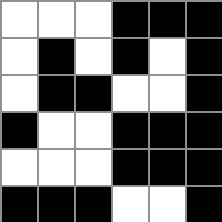[["white", "white", "white", "black", "black", "black"], ["white", "black", "white", "black", "white", "black"], ["white", "black", "black", "white", "white", "black"], ["black", "white", "white", "black", "black", "black"], ["white", "white", "white", "black", "black", "black"], ["black", "black", "black", "white", "white", "black"]]